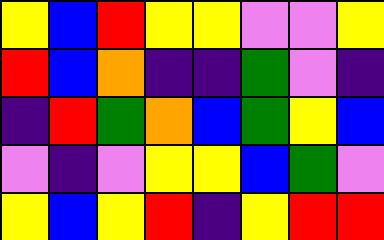[["yellow", "blue", "red", "yellow", "yellow", "violet", "violet", "yellow"], ["red", "blue", "orange", "indigo", "indigo", "green", "violet", "indigo"], ["indigo", "red", "green", "orange", "blue", "green", "yellow", "blue"], ["violet", "indigo", "violet", "yellow", "yellow", "blue", "green", "violet"], ["yellow", "blue", "yellow", "red", "indigo", "yellow", "red", "red"]]